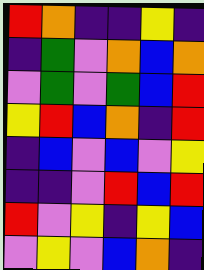[["red", "orange", "indigo", "indigo", "yellow", "indigo"], ["indigo", "green", "violet", "orange", "blue", "orange"], ["violet", "green", "violet", "green", "blue", "red"], ["yellow", "red", "blue", "orange", "indigo", "red"], ["indigo", "blue", "violet", "blue", "violet", "yellow"], ["indigo", "indigo", "violet", "red", "blue", "red"], ["red", "violet", "yellow", "indigo", "yellow", "blue"], ["violet", "yellow", "violet", "blue", "orange", "indigo"]]